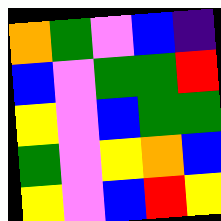[["orange", "green", "violet", "blue", "indigo"], ["blue", "violet", "green", "green", "red"], ["yellow", "violet", "blue", "green", "green"], ["green", "violet", "yellow", "orange", "blue"], ["yellow", "violet", "blue", "red", "yellow"]]